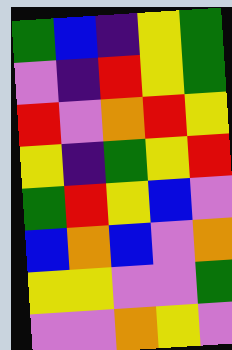[["green", "blue", "indigo", "yellow", "green"], ["violet", "indigo", "red", "yellow", "green"], ["red", "violet", "orange", "red", "yellow"], ["yellow", "indigo", "green", "yellow", "red"], ["green", "red", "yellow", "blue", "violet"], ["blue", "orange", "blue", "violet", "orange"], ["yellow", "yellow", "violet", "violet", "green"], ["violet", "violet", "orange", "yellow", "violet"]]